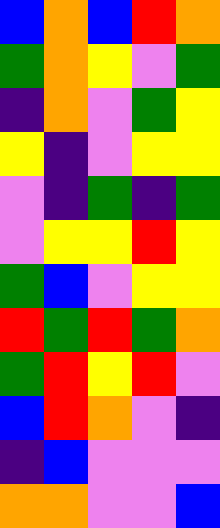[["blue", "orange", "blue", "red", "orange"], ["green", "orange", "yellow", "violet", "green"], ["indigo", "orange", "violet", "green", "yellow"], ["yellow", "indigo", "violet", "yellow", "yellow"], ["violet", "indigo", "green", "indigo", "green"], ["violet", "yellow", "yellow", "red", "yellow"], ["green", "blue", "violet", "yellow", "yellow"], ["red", "green", "red", "green", "orange"], ["green", "red", "yellow", "red", "violet"], ["blue", "red", "orange", "violet", "indigo"], ["indigo", "blue", "violet", "violet", "violet"], ["orange", "orange", "violet", "violet", "blue"]]